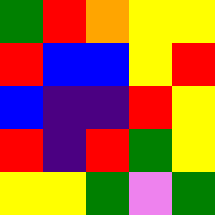[["green", "red", "orange", "yellow", "yellow"], ["red", "blue", "blue", "yellow", "red"], ["blue", "indigo", "indigo", "red", "yellow"], ["red", "indigo", "red", "green", "yellow"], ["yellow", "yellow", "green", "violet", "green"]]